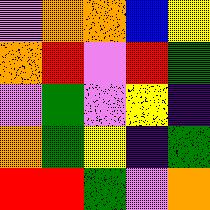[["violet", "orange", "orange", "blue", "yellow"], ["orange", "red", "violet", "red", "green"], ["violet", "green", "violet", "yellow", "indigo"], ["orange", "green", "yellow", "indigo", "green"], ["red", "red", "green", "violet", "orange"]]